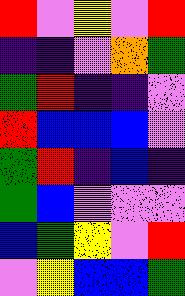[["red", "violet", "yellow", "violet", "red"], ["indigo", "indigo", "violet", "orange", "green"], ["green", "red", "indigo", "indigo", "violet"], ["red", "blue", "blue", "blue", "violet"], ["green", "red", "indigo", "blue", "indigo"], ["green", "blue", "violet", "violet", "violet"], ["blue", "green", "yellow", "violet", "red"], ["violet", "yellow", "blue", "blue", "green"]]